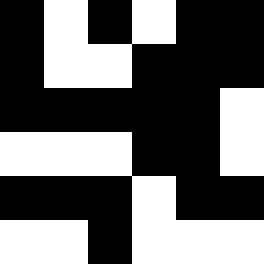[["black", "white", "black", "white", "black", "black"], ["black", "white", "white", "black", "black", "black"], ["black", "black", "black", "black", "black", "white"], ["white", "white", "white", "black", "black", "white"], ["black", "black", "black", "white", "black", "black"], ["white", "white", "black", "white", "white", "white"]]